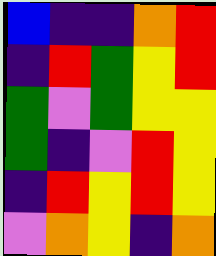[["blue", "indigo", "indigo", "orange", "red"], ["indigo", "red", "green", "yellow", "red"], ["green", "violet", "green", "yellow", "yellow"], ["green", "indigo", "violet", "red", "yellow"], ["indigo", "red", "yellow", "red", "yellow"], ["violet", "orange", "yellow", "indigo", "orange"]]